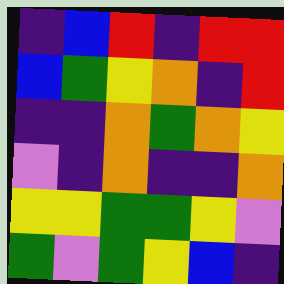[["indigo", "blue", "red", "indigo", "red", "red"], ["blue", "green", "yellow", "orange", "indigo", "red"], ["indigo", "indigo", "orange", "green", "orange", "yellow"], ["violet", "indigo", "orange", "indigo", "indigo", "orange"], ["yellow", "yellow", "green", "green", "yellow", "violet"], ["green", "violet", "green", "yellow", "blue", "indigo"]]